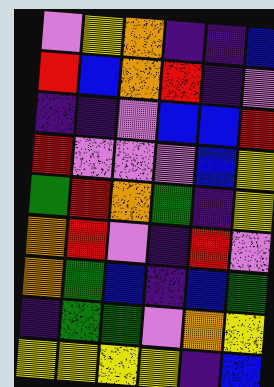[["violet", "yellow", "orange", "indigo", "indigo", "blue"], ["red", "blue", "orange", "red", "indigo", "violet"], ["indigo", "indigo", "violet", "blue", "blue", "red"], ["red", "violet", "violet", "violet", "blue", "yellow"], ["green", "red", "orange", "green", "indigo", "yellow"], ["orange", "red", "violet", "indigo", "red", "violet"], ["orange", "green", "blue", "indigo", "blue", "green"], ["indigo", "green", "green", "violet", "orange", "yellow"], ["yellow", "yellow", "yellow", "yellow", "indigo", "blue"]]